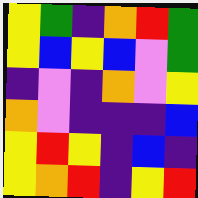[["yellow", "green", "indigo", "orange", "red", "green"], ["yellow", "blue", "yellow", "blue", "violet", "green"], ["indigo", "violet", "indigo", "orange", "violet", "yellow"], ["orange", "violet", "indigo", "indigo", "indigo", "blue"], ["yellow", "red", "yellow", "indigo", "blue", "indigo"], ["yellow", "orange", "red", "indigo", "yellow", "red"]]